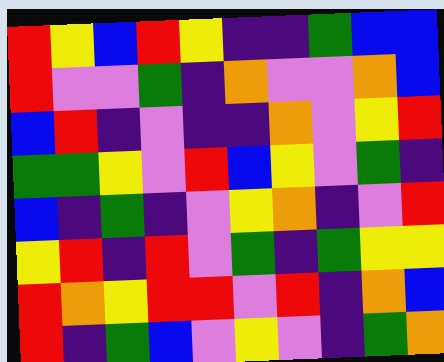[["red", "yellow", "blue", "red", "yellow", "indigo", "indigo", "green", "blue", "blue"], ["red", "violet", "violet", "green", "indigo", "orange", "violet", "violet", "orange", "blue"], ["blue", "red", "indigo", "violet", "indigo", "indigo", "orange", "violet", "yellow", "red"], ["green", "green", "yellow", "violet", "red", "blue", "yellow", "violet", "green", "indigo"], ["blue", "indigo", "green", "indigo", "violet", "yellow", "orange", "indigo", "violet", "red"], ["yellow", "red", "indigo", "red", "violet", "green", "indigo", "green", "yellow", "yellow"], ["red", "orange", "yellow", "red", "red", "violet", "red", "indigo", "orange", "blue"], ["red", "indigo", "green", "blue", "violet", "yellow", "violet", "indigo", "green", "orange"]]